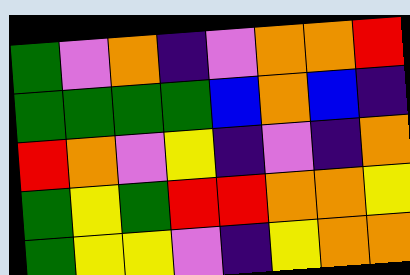[["green", "violet", "orange", "indigo", "violet", "orange", "orange", "red"], ["green", "green", "green", "green", "blue", "orange", "blue", "indigo"], ["red", "orange", "violet", "yellow", "indigo", "violet", "indigo", "orange"], ["green", "yellow", "green", "red", "red", "orange", "orange", "yellow"], ["green", "yellow", "yellow", "violet", "indigo", "yellow", "orange", "orange"]]